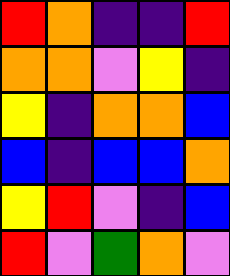[["red", "orange", "indigo", "indigo", "red"], ["orange", "orange", "violet", "yellow", "indigo"], ["yellow", "indigo", "orange", "orange", "blue"], ["blue", "indigo", "blue", "blue", "orange"], ["yellow", "red", "violet", "indigo", "blue"], ["red", "violet", "green", "orange", "violet"]]